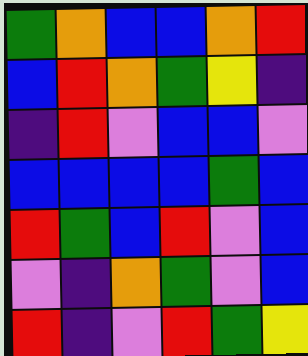[["green", "orange", "blue", "blue", "orange", "red"], ["blue", "red", "orange", "green", "yellow", "indigo"], ["indigo", "red", "violet", "blue", "blue", "violet"], ["blue", "blue", "blue", "blue", "green", "blue"], ["red", "green", "blue", "red", "violet", "blue"], ["violet", "indigo", "orange", "green", "violet", "blue"], ["red", "indigo", "violet", "red", "green", "yellow"]]